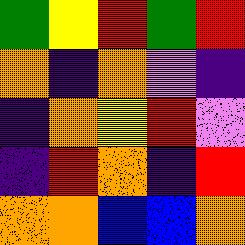[["green", "yellow", "red", "green", "red"], ["orange", "indigo", "orange", "violet", "indigo"], ["indigo", "orange", "yellow", "red", "violet"], ["indigo", "red", "orange", "indigo", "red"], ["orange", "orange", "blue", "blue", "orange"]]